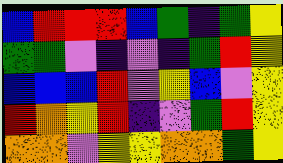[["blue", "red", "red", "red", "blue", "green", "indigo", "green", "yellow"], ["green", "green", "violet", "indigo", "violet", "indigo", "green", "red", "yellow"], ["blue", "blue", "blue", "red", "violet", "yellow", "blue", "violet", "yellow"], ["red", "orange", "yellow", "red", "indigo", "violet", "green", "red", "yellow"], ["orange", "orange", "violet", "yellow", "yellow", "orange", "orange", "green", "yellow"]]